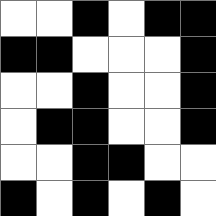[["white", "white", "black", "white", "black", "black"], ["black", "black", "white", "white", "white", "black"], ["white", "white", "black", "white", "white", "black"], ["white", "black", "black", "white", "white", "black"], ["white", "white", "black", "black", "white", "white"], ["black", "white", "black", "white", "black", "white"]]